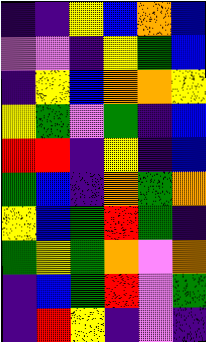[["indigo", "indigo", "yellow", "blue", "orange", "blue"], ["violet", "violet", "indigo", "yellow", "green", "blue"], ["indigo", "yellow", "blue", "orange", "orange", "yellow"], ["yellow", "green", "violet", "green", "indigo", "blue"], ["red", "red", "indigo", "yellow", "indigo", "blue"], ["green", "blue", "indigo", "orange", "green", "orange"], ["yellow", "blue", "green", "red", "green", "indigo"], ["green", "yellow", "green", "orange", "violet", "orange"], ["indigo", "blue", "green", "red", "violet", "green"], ["indigo", "red", "yellow", "indigo", "violet", "indigo"]]